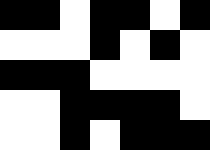[["black", "black", "white", "black", "black", "white", "black"], ["white", "white", "white", "black", "white", "black", "white"], ["black", "black", "black", "white", "white", "white", "white"], ["white", "white", "black", "black", "black", "black", "white"], ["white", "white", "black", "white", "black", "black", "black"]]